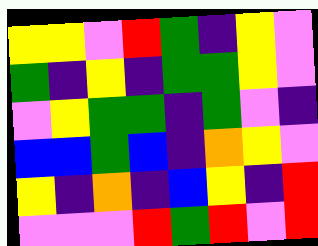[["yellow", "yellow", "violet", "red", "green", "indigo", "yellow", "violet"], ["green", "indigo", "yellow", "indigo", "green", "green", "yellow", "violet"], ["violet", "yellow", "green", "green", "indigo", "green", "violet", "indigo"], ["blue", "blue", "green", "blue", "indigo", "orange", "yellow", "violet"], ["yellow", "indigo", "orange", "indigo", "blue", "yellow", "indigo", "red"], ["violet", "violet", "violet", "red", "green", "red", "violet", "red"]]